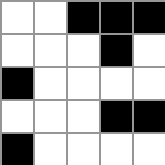[["white", "white", "black", "black", "black"], ["white", "white", "white", "black", "white"], ["black", "white", "white", "white", "white"], ["white", "white", "white", "black", "black"], ["black", "white", "white", "white", "white"]]